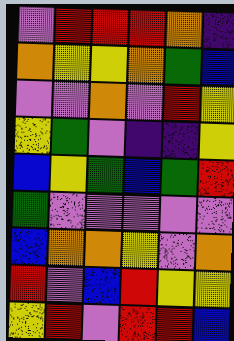[["violet", "red", "red", "red", "orange", "indigo"], ["orange", "yellow", "yellow", "orange", "green", "blue"], ["violet", "violet", "orange", "violet", "red", "yellow"], ["yellow", "green", "violet", "indigo", "indigo", "yellow"], ["blue", "yellow", "green", "blue", "green", "red"], ["green", "violet", "violet", "violet", "violet", "violet"], ["blue", "orange", "orange", "yellow", "violet", "orange"], ["red", "violet", "blue", "red", "yellow", "yellow"], ["yellow", "red", "violet", "red", "red", "blue"]]